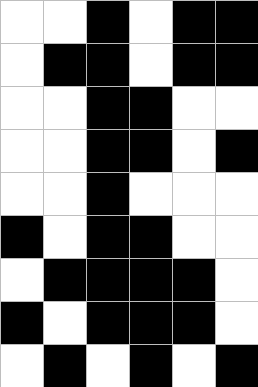[["white", "white", "black", "white", "black", "black"], ["white", "black", "black", "white", "black", "black"], ["white", "white", "black", "black", "white", "white"], ["white", "white", "black", "black", "white", "black"], ["white", "white", "black", "white", "white", "white"], ["black", "white", "black", "black", "white", "white"], ["white", "black", "black", "black", "black", "white"], ["black", "white", "black", "black", "black", "white"], ["white", "black", "white", "black", "white", "black"]]